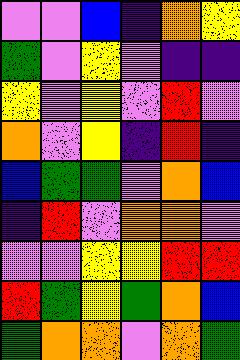[["violet", "violet", "blue", "indigo", "orange", "yellow"], ["green", "violet", "yellow", "violet", "indigo", "indigo"], ["yellow", "violet", "yellow", "violet", "red", "violet"], ["orange", "violet", "yellow", "indigo", "red", "indigo"], ["blue", "green", "green", "violet", "orange", "blue"], ["indigo", "red", "violet", "orange", "orange", "violet"], ["violet", "violet", "yellow", "yellow", "red", "red"], ["red", "green", "yellow", "green", "orange", "blue"], ["green", "orange", "orange", "violet", "orange", "green"]]